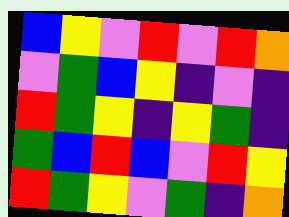[["blue", "yellow", "violet", "red", "violet", "red", "orange"], ["violet", "green", "blue", "yellow", "indigo", "violet", "indigo"], ["red", "green", "yellow", "indigo", "yellow", "green", "indigo"], ["green", "blue", "red", "blue", "violet", "red", "yellow"], ["red", "green", "yellow", "violet", "green", "indigo", "orange"]]